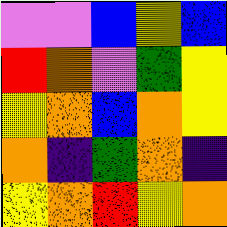[["violet", "violet", "blue", "yellow", "blue"], ["red", "orange", "violet", "green", "yellow"], ["yellow", "orange", "blue", "orange", "yellow"], ["orange", "indigo", "green", "orange", "indigo"], ["yellow", "orange", "red", "yellow", "orange"]]